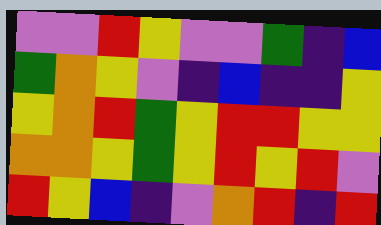[["violet", "violet", "red", "yellow", "violet", "violet", "green", "indigo", "blue"], ["green", "orange", "yellow", "violet", "indigo", "blue", "indigo", "indigo", "yellow"], ["yellow", "orange", "red", "green", "yellow", "red", "red", "yellow", "yellow"], ["orange", "orange", "yellow", "green", "yellow", "red", "yellow", "red", "violet"], ["red", "yellow", "blue", "indigo", "violet", "orange", "red", "indigo", "red"]]